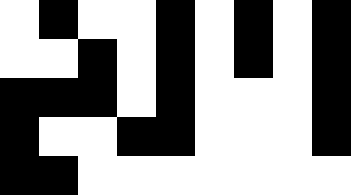[["white", "black", "white", "white", "black", "white", "black", "white", "black"], ["white", "white", "black", "white", "black", "white", "black", "white", "black"], ["black", "black", "black", "white", "black", "white", "white", "white", "black"], ["black", "white", "white", "black", "black", "white", "white", "white", "black"], ["black", "black", "white", "white", "white", "white", "white", "white", "white"]]